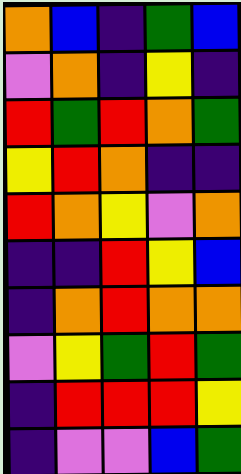[["orange", "blue", "indigo", "green", "blue"], ["violet", "orange", "indigo", "yellow", "indigo"], ["red", "green", "red", "orange", "green"], ["yellow", "red", "orange", "indigo", "indigo"], ["red", "orange", "yellow", "violet", "orange"], ["indigo", "indigo", "red", "yellow", "blue"], ["indigo", "orange", "red", "orange", "orange"], ["violet", "yellow", "green", "red", "green"], ["indigo", "red", "red", "red", "yellow"], ["indigo", "violet", "violet", "blue", "green"]]